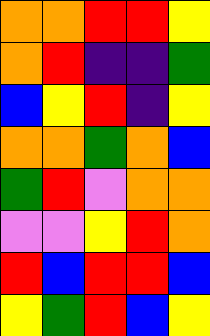[["orange", "orange", "red", "red", "yellow"], ["orange", "red", "indigo", "indigo", "green"], ["blue", "yellow", "red", "indigo", "yellow"], ["orange", "orange", "green", "orange", "blue"], ["green", "red", "violet", "orange", "orange"], ["violet", "violet", "yellow", "red", "orange"], ["red", "blue", "red", "red", "blue"], ["yellow", "green", "red", "blue", "yellow"]]